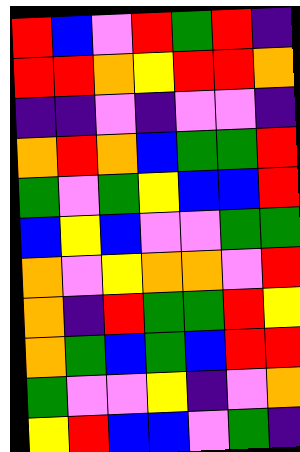[["red", "blue", "violet", "red", "green", "red", "indigo"], ["red", "red", "orange", "yellow", "red", "red", "orange"], ["indigo", "indigo", "violet", "indigo", "violet", "violet", "indigo"], ["orange", "red", "orange", "blue", "green", "green", "red"], ["green", "violet", "green", "yellow", "blue", "blue", "red"], ["blue", "yellow", "blue", "violet", "violet", "green", "green"], ["orange", "violet", "yellow", "orange", "orange", "violet", "red"], ["orange", "indigo", "red", "green", "green", "red", "yellow"], ["orange", "green", "blue", "green", "blue", "red", "red"], ["green", "violet", "violet", "yellow", "indigo", "violet", "orange"], ["yellow", "red", "blue", "blue", "violet", "green", "indigo"]]